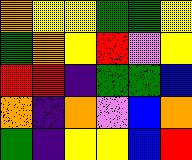[["orange", "yellow", "yellow", "green", "green", "yellow"], ["green", "orange", "yellow", "red", "violet", "yellow"], ["red", "red", "indigo", "green", "green", "blue"], ["orange", "indigo", "orange", "violet", "blue", "orange"], ["green", "indigo", "yellow", "yellow", "blue", "red"]]